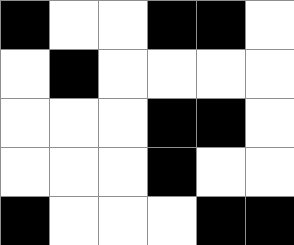[["black", "white", "white", "black", "black", "white"], ["white", "black", "white", "white", "white", "white"], ["white", "white", "white", "black", "black", "white"], ["white", "white", "white", "black", "white", "white"], ["black", "white", "white", "white", "black", "black"]]